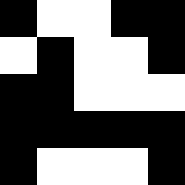[["black", "white", "white", "black", "black"], ["white", "black", "white", "white", "black"], ["black", "black", "white", "white", "white"], ["black", "black", "black", "black", "black"], ["black", "white", "white", "white", "black"]]